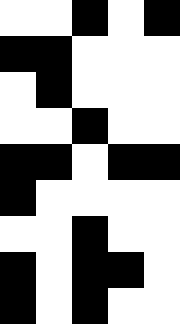[["white", "white", "black", "white", "black"], ["black", "black", "white", "white", "white"], ["white", "black", "white", "white", "white"], ["white", "white", "black", "white", "white"], ["black", "black", "white", "black", "black"], ["black", "white", "white", "white", "white"], ["white", "white", "black", "white", "white"], ["black", "white", "black", "black", "white"], ["black", "white", "black", "white", "white"]]